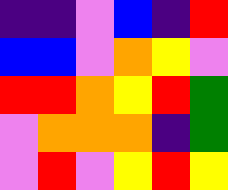[["indigo", "indigo", "violet", "blue", "indigo", "red"], ["blue", "blue", "violet", "orange", "yellow", "violet"], ["red", "red", "orange", "yellow", "red", "green"], ["violet", "orange", "orange", "orange", "indigo", "green"], ["violet", "red", "violet", "yellow", "red", "yellow"]]